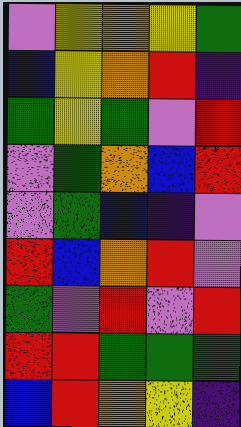[["violet", "yellow", "orange", "yellow", "green"], ["blue", "yellow", "orange", "red", "indigo"], ["green", "yellow", "green", "violet", "red"], ["violet", "green", "orange", "blue", "red"], ["violet", "green", "blue", "indigo", "violet"], ["red", "blue", "orange", "red", "violet"], ["green", "violet", "red", "violet", "red"], ["red", "red", "green", "green", "green"], ["blue", "red", "orange", "yellow", "indigo"]]